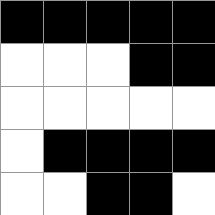[["black", "black", "black", "black", "black"], ["white", "white", "white", "black", "black"], ["white", "white", "white", "white", "white"], ["white", "black", "black", "black", "black"], ["white", "white", "black", "black", "white"]]